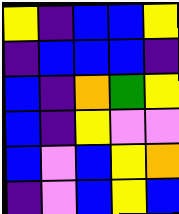[["yellow", "indigo", "blue", "blue", "yellow"], ["indigo", "blue", "blue", "blue", "indigo"], ["blue", "indigo", "orange", "green", "yellow"], ["blue", "indigo", "yellow", "violet", "violet"], ["blue", "violet", "blue", "yellow", "orange"], ["indigo", "violet", "blue", "yellow", "blue"]]